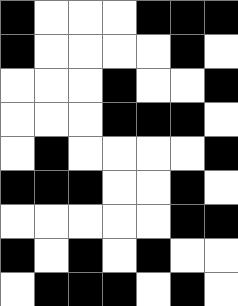[["black", "white", "white", "white", "black", "black", "black"], ["black", "white", "white", "white", "white", "black", "white"], ["white", "white", "white", "black", "white", "white", "black"], ["white", "white", "white", "black", "black", "black", "white"], ["white", "black", "white", "white", "white", "white", "black"], ["black", "black", "black", "white", "white", "black", "white"], ["white", "white", "white", "white", "white", "black", "black"], ["black", "white", "black", "white", "black", "white", "white"], ["white", "black", "black", "black", "white", "black", "white"]]